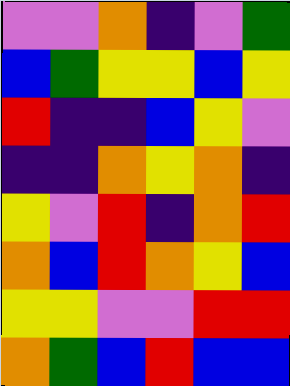[["violet", "violet", "orange", "indigo", "violet", "green"], ["blue", "green", "yellow", "yellow", "blue", "yellow"], ["red", "indigo", "indigo", "blue", "yellow", "violet"], ["indigo", "indigo", "orange", "yellow", "orange", "indigo"], ["yellow", "violet", "red", "indigo", "orange", "red"], ["orange", "blue", "red", "orange", "yellow", "blue"], ["yellow", "yellow", "violet", "violet", "red", "red"], ["orange", "green", "blue", "red", "blue", "blue"]]